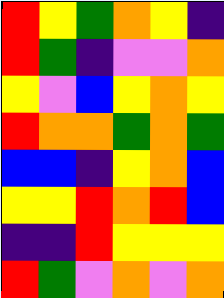[["red", "yellow", "green", "orange", "yellow", "indigo"], ["red", "green", "indigo", "violet", "violet", "orange"], ["yellow", "violet", "blue", "yellow", "orange", "yellow"], ["red", "orange", "orange", "green", "orange", "green"], ["blue", "blue", "indigo", "yellow", "orange", "blue"], ["yellow", "yellow", "red", "orange", "red", "blue"], ["indigo", "indigo", "red", "yellow", "yellow", "yellow"], ["red", "green", "violet", "orange", "violet", "orange"]]